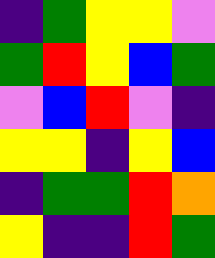[["indigo", "green", "yellow", "yellow", "violet"], ["green", "red", "yellow", "blue", "green"], ["violet", "blue", "red", "violet", "indigo"], ["yellow", "yellow", "indigo", "yellow", "blue"], ["indigo", "green", "green", "red", "orange"], ["yellow", "indigo", "indigo", "red", "green"]]